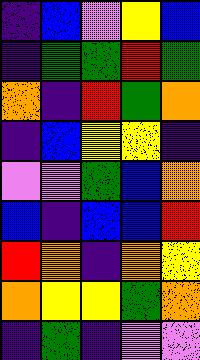[["indigo", "blue", "violet", "yellow", "blue"], ["indigo", "green", "green", "red", "green"], ["orange", "indigo", "red", "green", "orange"], ["indigo", "blue", "yellow", "yellow", "indigo"], ["violet", "violet", "green", "blue", "orange"], ["blue", "indigo", "blue", "blue", "red"], ["red", "orange", "indigo", "orange", "yellow"], ["orange", "yellow", "yellow", "green", "orange"], ["indigo", "green", "indigo", "violet", "violet"]]